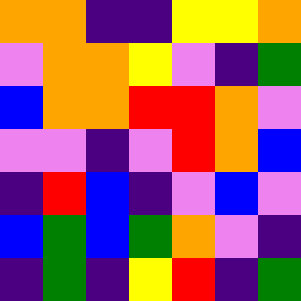[["orange", "orange", "indigo", "indigo", "yellow", "yellow", "orange"], ["violet", "orange", "orange", "yellow", "violet", "indigo", "green"], ["blue", "orange", "orange", "red", "red", "orange", "violet"], ["violet", "violet", "indigo", "violet", "red", "orange", "blue"], ["indigo", "red", "blue", "indigo", "violet", "blue", "violet"], ["blue", "green", "blue", "green", "orange", "violet", "indigo"], ["indigo", "green", "indigo", "yellow", "red", "indigo", "green"]]